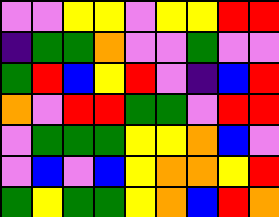[["violet", "violet", "yellow", "yellow", "violet", "yellow", "yellow", "red", "red"], ["indigo", "green", "green", "orange", "violet", "violet", "green", "violet", "violet"], ["green", "red", "blue", "yellow", "red", "violet", "indigo", "blue", "red"], ["orange", "violet", "red", "red", "green", "green", "violet", "red", "red"], ["violet", "green", "green", "green", "yellow", "yellow", "orange", "blue", "violet"], ["violet", "blue", "violet", "blue", "yellow", "orange", "orange", "yellow", "red"], ["green", "yellow", "green", "green", "yellow", "orange", "blue", "red", "orange"]]